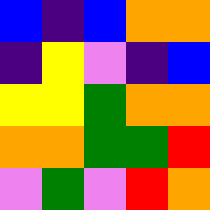[["blue", "indigo", "blue", "orange", "orange"], ["indigo", "yellow", "violet", "indigo", "blue"], ["yellow", "yellow", "green", "orange", "orange"], ["orange", "orange", "green", "green", "red"], ["violet", "green", "violet", "red", "orange"]]